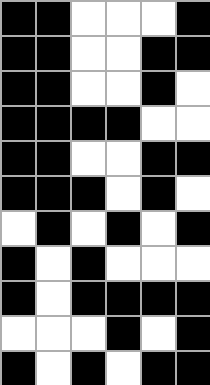[["black", "black", "white", "white", "white", "black"], ["black", "black", "white", "white", "black", "black"], ["black", "black", "white", "white", "black", "white"], ["black", "black", "black", "black", "white", "white"], ["black", "black", "white", "white", "black", "black"], ["black", "black", "black", "white", "black", "white"], ["white", "black", "white", "black", "white", "black"], ["black", "white", "black", "white", "white", "white"], ["black", "white", "black", "black", "black", "black"], ["white", "white", "white", "black", "white", "black"], ["black", "white", "black", "white", "black", "black"]]